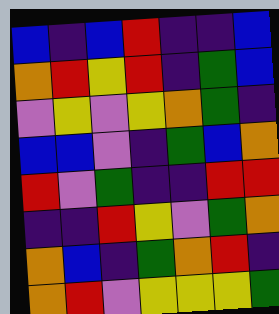[["blue", "indigo", "blue", "red", "indigo", "indigo", "blue"], ["orange", "red", "yellow", "red", "indigo", "green", "blue"], ["violet", "yellow", "violet", "yellow", "orange", "green", "indigo"], ["blue", "blue", "violet", "indigo", "green", "blue", "orange"], ["red", "violet", "green", "indigo", "indigo", "red", "red"], ["indigo", "indigo", "red", "yellow", "violet", "green", "orange"], ["orange", "blue", "indigo", "green", "orange", "red", "indigo"], ["orange", "red", "violet", "yellow", "yellow", "yellow", "green"]]